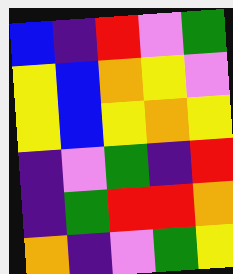[["blue", "indigo", "red", "violet", "green"], ["yellow", "blue", "orange", "yellow", "violet"], ["yellow", "blue", "yellow", "orange", "yellow"], ["indigo", "violet", "green", "indigo", "red"], ["indigo", "green", "red", "red", "orange"], ["orange", "indigo", "violet", "green", "yellow"]]